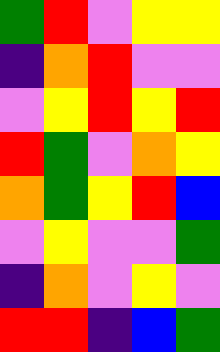[["green", "red", "violet", "yellow", "yellow"], ["indigo", "orange", "red", "violet", "violet"], ["violet", "yellow", "red", "yellow", "red"], ["red", "green", "violet", "orange", "yellow"], ["orange", "green", "yellow", "red", "blue"], ["violet", "yellow", "violet", "violet", "green"], ["indigo", "orange", "violet", "yellow", "violet"], ["red", "red", "indigo", "blue", "green"]]